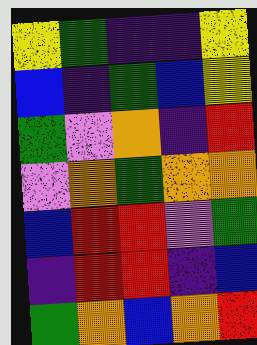[["yellow", "green", "indigo", "indigo", "yellow"], ["blue", "indigo", "green", "blue", "yellow"], ["green", "violet", "orange", "indigo", "red"], ["violet", "orange", "green", "orange", "orange"], ["blue", "red", "red", "violet", "green"], ["indigo", "red", "red", "indigo", "blue"], ["green", "orange", "blue", "orange", "red"]]